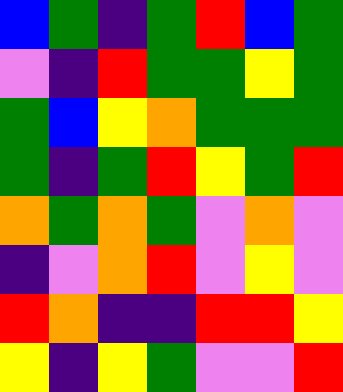[["blue", "green", "indigo", "green", "red", "blue", "green"], ["violet", "indigo", "red", "green", "green", "yellow", "green"], ["green", "blue", "yellow", "orange", "green", "green", "green"], ["green", "indigo", "green", "red", "yellow", "green", "red"], ["orange", "green", "orange", "green", "violet", "orange", "violet"], ["indigo", "violet", "orange", "red", "violet", "yellow", "violet"], ["red", "orange", "indigo", "indigo", "red", "red", "yellow"], ["yellow", "indigo", "yellow", "green", "violet", "violet", "red"]]